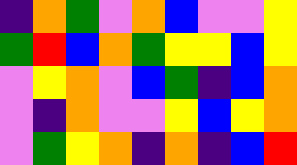[["indigo", "orange", "green", "violet", "orange", "blue", "violet", "violet", "yellow"], ["green", "red", "blue", "orange", "green", "yellow", "yellow", "blue", "yellow"], ["violet", "yellow", "orange", "violet", "blue", "green", "indigo", "blue", "orange"], ["violet", "indigo", "orange", "violet", "violet", "yellow", "blue", "yellow", "orange"], ["violet", "green", "yellow", "orange", "indigo", "orange", "indigo", "blue", "red"]]